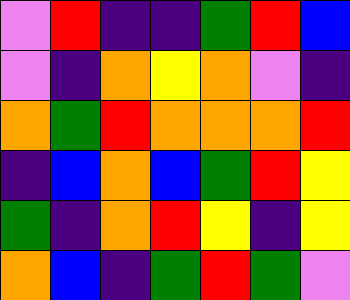[["violet", "red", "indigo", "indigo", "green", "red", "blue"], ["violet", "indigo", "orange", "yellow", "orange", "violet", "indigo"], ["orange", "green", "red", "orange", "orange", "orange", "red"], ["indigo", "blue", "orange", "blue", "green", "red", "yellow"], ["green", "indigo", "orange", "red", "yellow", "indigo", "yellow"], ["orange", "blue", "indigo", "green", "red", "green", "violet"]]